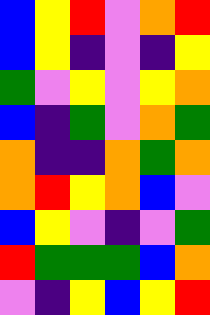[["blue", "yellow", "red", "violet", "orange", "red"], ["blue", "yellow", "indigo", "violet", "indigo", "yellow"], ["green", "violet", "yellow", "violet", "yellow", "orange"], ["blue", "indigo", "green", "violet", "orange", "green"], ["orange", "indigo", "indigo", "orange", "green", "orange"], ["orange", "red", "yellow", "orange", "blue", "violet"], ["blue", "yellow", "violet", "indigo", "violet", "green"], ["red", "green", "green", "green", "blue", "orange"], ["violet", "indigo", "yellow", "blue", "yellow", "red"]]